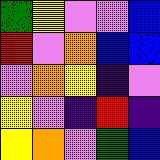[["green", "yellow", "violet", "violet", "blue"], ["red", "violet", "orange", "blue", "blue"], ["violet", "orange", "yellow", "indigo", "violet"], ["yellow", "violet", "indigo", "red", "indigo"], ["yellow", "orange", "violet", "green", "blue"]]